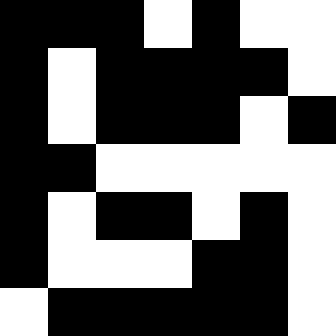[["black", "black", "black", "white", "black", "white", "white"], ["black", "white", "black", "black", "black", "black", "white"], ["black", "white", "black", "black", "black", "white", "black"], ["black", "black", "white", "white", "white", "white", "white"], ["black", "white", "black", "black", "white", "black", "white"], ["black", "white", "white", "white", "black", "black", "white"], ["white", "black", "black", "black", "black", "black", "white"]]